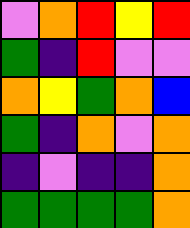[["violet", "orange", "red", "yellow", "red"], ["green", "indigo", "red", "violet", "violet"], ["orange", "yellow", "green", "orange", "blue"], ["green", "indigo", "orange", "violet", "orange"], ["indigo", "violet", "indigo", "indigo", "orange"], ["green", "green", "green", "green", "orange"]]